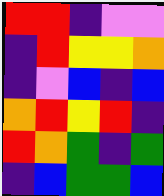[["red", "red", "indigo", "violet", "violet"], ["indigo", "red", "yellow", "yellow", "orange"], ["indigo", "violet", "blue", "indigo", "blue"], ["orange", "red", "yellow", "red", "indigo"], ["red", "orange", "green", "indigo", "green"], ["indigo", "blue", "green", "green", "blue"]]